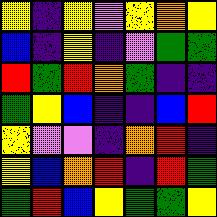[["yellow", "indigo", "yellow", "violet", "yellow", "orange", "yellow"], ["blue", "indigo", "yellow", "indigo", "violet", "green", "green"], ["red", "green", "red", "orange", "green", "indigo", "indigo"], ["green", "yellow", "blue", "indigo", "indigo", "blue", "red"], ["yellow", "violet", "violet", "indigo", "orange", "red", "indigo"], ["yellow", "blue", "orange", "red", "indigo", "red", "green"], ["green", "red", "blue", "yellow", "green", "green", "yellow"]]